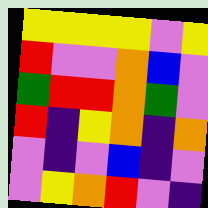[["yellow", "yellow", "yellow", "yellow", "violet", "yellow"], ["red", "violet", "violet", "orange", "blue", "violet"], ["green", "red", "red", "orange", "green", "violet"], ["red", "indigo", "yellow", "orange", "indigo", "orange"], ["violet", "indigo", "violet", "blue", "indigo", "violet"], ["violet", "yellow", "orange", "red", "violet", "indigo"]]